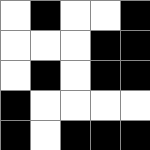[["white", "black", "white", "white", "black"], ["white", "white", "white", "black", "black"], ["white", "black", "white", "black", "black"], ["black", "white", "white", "white", "white"], ["black", "white", "black", "black", "black"]]